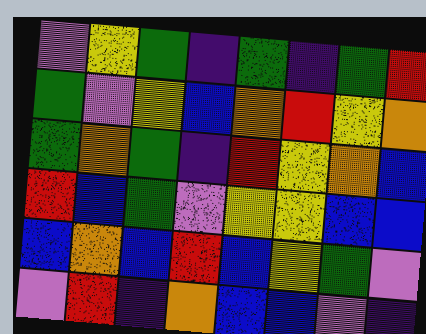[["violet", "yellow", "green", "indigo", "green", "indigo", "green", "red"], ["green", "violet", "yellow", "blue", "orange", "red", "yellow", "orange"], ["green", "orange", "green", "indigo", "red", "yellow", "orange", "blue"], ["red", "blue", "green", "violet", "yellow", "yellow", "blue", "blue"], ["blue", "orange", "blue", "red", "blue", "yellow", "green", "violet"], ["violet", "red", "indigo", "orange", "blue", "blue", "violet", "indigo"]]